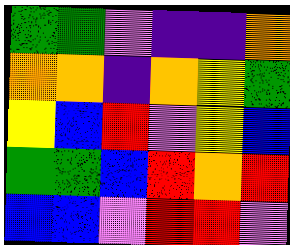[["green", "green", "violet", "indigo", "indigo", "orange"], ["orange", "orange", "indigo", "orange", "yellow", "green"], ["yellow", "blue", "red", "violet", "yellow", "blue"], ["green", "green", "blue", "red", "orange", "red"], ["blue", "blue", "violet", "red", "red", "violet"]]